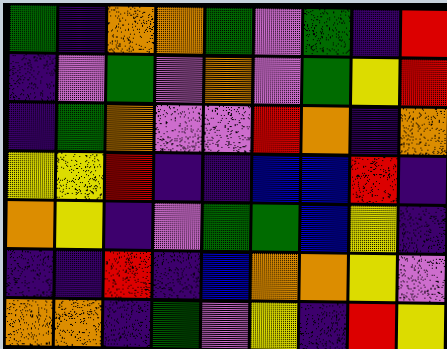[["green", "indigo", "orange", "orange", "green", "violet", "green", "indigo", "red"], ["indigo", "violet", "green", "violet", "orange", "violet", "green", "yellow", "red"], ["indigo", "green", "orange", "violet", "violet", "red", "orange", "indigo", "orange"], ["yellow", "yellow", "red", "indigo", "indigo", "blue", "blue", "red", "indigo"], ["orange", "yellow", "indigo", "violet", "green", "green", "blue", "yellow", "indigo"], ["indigo", "indigo", "red", "indigo", "blue", "orange", "orange", "yellow", "violet"], ["orange", "orange", "indigo", "green", "violet", "yellow", "indigo", "red", "yellow"]]